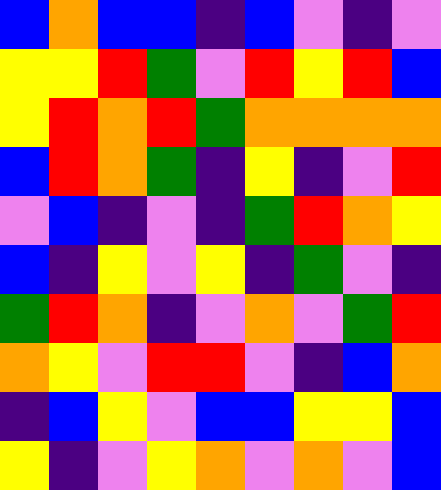[["blue", "orange", "blue", "blue", "indigo", "blue", "violet", "indigo", "violet"], ["yellow", "yellow", "red", "green", "violet", "red", "yellow", "red", "blue"], ["yellow", "red", "orange", "red", "green", "orange", "orange", "orange", "orange"], ["blue", "red", "orange", "green", "indigo", "yellow", "indigo", "violet", "red"], ["violet", "blue", "indigo", "violet", "indigo", "green", "red", "orange", "yellow"], ["blue", "indigo", "yellow", "violet", "yellow", "indigo", "green", "violet", "indigo"], ["green", "red", "orange", "indigo", "violet", "orange", "violet", "green", "red"], ["orange", "yellow", "violet", "red", "red", "violet", "indigo", "blue", "orange"], ["indigo", "blue", "yellow", "violet", "blue", "blue", "yellow", "yellow", "blue"], ["yellow", "indigo", "violet", "yellow", "orange", "violet", "orange", "violet", "blue"]]